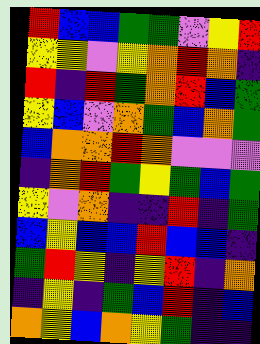[["red", "blue", "blue", "green", "green", "violet", "yellow", "red"], ["yellow", "yellow", "violet", "yellow", "orange", "red", "orange", "indigo"], ["red", "indigo", "red", "green", "orange", "red", "blue", "green"], ["yellow", "blue", "violet", "orange", "green", "blue", "orange", "green"], ["blue", "orange", "orange", "red", "orange", "violet", "violet", "violet"], ["indigo", "orange", "red", "green", "yellow", "green", "blue", "green"], ["yellow", "violet", "orange", "indigo", "indigo", "red", "indigo", "green"], ["blue", "yellow", "blue", "blue", "red", "blue", "blue", "indigo"], ["green", "red", "yellow", "indigo", "yellow", "red", "indigo", "orange"], ["indigo", "yellow", "indigo", "green", "blue", "red", "indigo", "blue"], ["orange", "yellow", "blue", "orange", "yellow", "green", "indigo", "indigo"]]